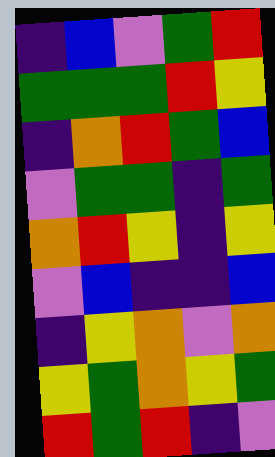[["indigo", "blue", "violet", "green", "red"], ["green", "green", "green", "red", "yellow"], ["indigo", "orange", "red", "green", "blue"], ["violet", "green", "green", "indigo", "green"], ["orange", "red", "yellow", "indigo", "yellow"], ["violet", "blue", "indigo", "indigo", "blue"], ["indigo", "yellow", "orange", "violet", "orange"], ["yellow", "green", "orange", "yellow", "green"], ["red", "green", "red", "indigo", "violet"]]